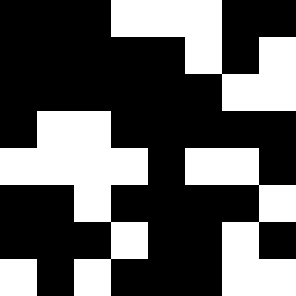[["black", "black", "black", "white", "white", "white", "black", "black"], ["black", "black", "black", "black", "black", "white", "black", "white"], ["black", "black", "black", "black", "black", "black", "white", "white"], ["black", "white", "white", "black", "black", "black", "black", "black"], ["white", "white", "white", "white", "black", "white", "white", "black"], ["black", "black", "white", "black", "black", "black", "black", "white"], ["black", "black", "black", "white", "black", "black", "white", "black"], ["white", "black", "white", "black", "black", "black", "white", "white"]]